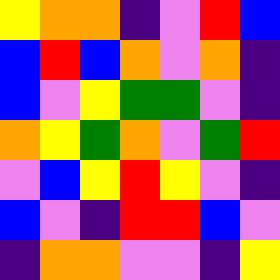[["yellow", "orange", "orange", "indigo", "violet", "red", "blue"], ["blue", "red", "blue", "orange", "violet", "orange", "indigo"], ["blue", "violet", "yellow", "green", "green", "violet", "indigo"], ["orange", "yellow", "green", "orange", "violet", "green", "red"], ["violet", "blue", "yellow", "red", "yellow", "violet", "indigo"], ["blue", "violet", "indigo", "red", "red", "blue", "violet"], ["indigo", "orange", "orange", "violet", "violet", "indigo", "yellow"]]